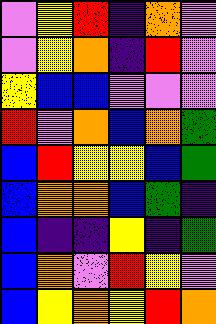[["violet", "yellow", "red", "indigo", "orange", "violet"], ["violet", "yellow", "orange", "indigo", "red", "violet"], ["yellow", "blue", "blue", "violet", "violet", "violet"], ["red", "violet", "orange", "blue", "orange", "green"], ["blue", "red", "yellow", "yellow", "blue", "green"], ["blue", "orange", "orange", "blue", "green", "indigo"], ["blue", "indigo", "indigo", "yellow", "indigo", "green"], ["blue", "orange", "violet", "red", "yellow", "violet"], ["blue", "yellow", "orange", "yellow", "red", "orange"]]